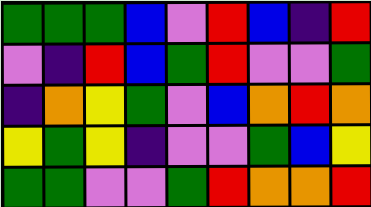[["green", "green", "green", "blue", "violet", "red", "blue", "indigo", "red"], ["violet", "indigo", "red", "blue", "green", "red", "violet", "violet", "green"], ["indigo", "orange", "yellow", "green", "violet", "blue", "orange", "red", "orange"], ["yellow", "green", "yellow", "indigo", "violet", "violet", "green", "blue", "yellow"], ["green", "green", "violet", "violet", "green", "red", "orange", "orange", "red"]]